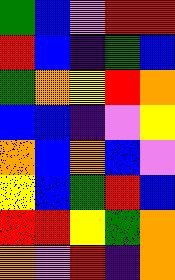[["green", "blue", "violet", "red", "red"], ["red", "blue", "indigo", "green", "blue"], ["green", "orange", "yellow", "red", "orange"], ["blue", "blue", "indigo", "violet", "yellow"], ["orange", "blue", "orange", "blue", "violet"], ["yellow", "blue", "green", "red", "blue"], ["red", "red", "yellow", "green", "orange"], ["orange", "violet", "red", "indigo", "orange"]]